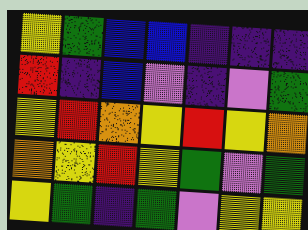[["yellow", "green", "blue", "blue", "indigo", "indigo", "indigo"], ["red", "indigo", "blue", "violet", "indigo", "violet", "green"], ["yellow", "red", "orange", "yellow", "red", "yellow", "orange"], ["orange", "yellow", "red", "yellow", "green", "violet", "green"], ["yellow", "green", "indigo", "green", "violet", "yellow", "yellow"]]